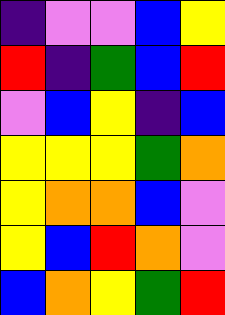[["indigo", "violet", "violet", "blue", "yellow"], ["red", "indigo", "green", "blue", "red"], ["violet", "blue", "yellow", "indigo", "blue"], ["yellow", "yellow", "yellow", "green", "orange"], ["yellow", "orange", "orange", "blue", "violet"], ["yellow", "blue", "red", "orange", "violet"], ["blue", "orange", "yellow", "green", "red"]]